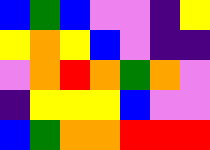[["blue", "green", "blue", "violet", "violet", "indigo", "yellow"], ["yellow", "orange", "yellow", "blue", "violet", "indigo", "indigo"], ["violet", "orange", "red", "orange", "green", "orange", "violet"], ["indigo", "yellow", "yellow", "yellow", "blue", "violet", "violet"], ["blue", "green", "orange", "orange", "red", "red", "red"]]